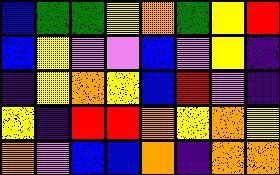[["blue", "green", "green", "yellow", "orange", "green", "yellow", "red"], ["blue", "yellow", "violet", "violet", "blue", "violet", "yellow", "indigo"], ["indigo", "yellow", "orange", "yellow", "blue", "red", "violet", "indigo"], ["yellow", "indigo", "red", "red", "orange", "yellow", "orange", "yellow"], ["orange", "violet", "blue", "blue", "orange", "indigo", "orange", "orange"]]